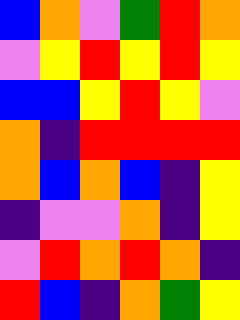[["blue", "orange", "violet", "green", "red", "orange"], ["violet", "yellow", "red", "yellow", "red", "yellow"], ["blue", "blue", "yellow", "red", "yellow", "violet"], ["orange", "indigo", "red", "red", "red", "red"], ["orange", "blue", "orange", "blue", "indigo", "yellow"], ["indigo", "violet", "violet", "orange", "indigo", "yellow"], ["violet", "red", "orange", "red", "orange", "indigo"], ["red", "blue", "indigo", "orange", "green", "yellow"]]